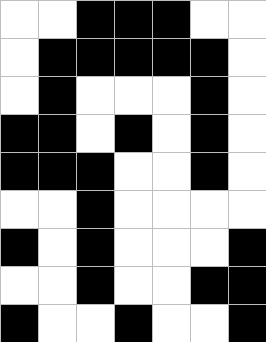[["white", "white", "black", "black", "black", "white", "white"], ["white", "black", "black", "black", "black", "black", "white"], ["white", "black", "white", "white", "white", "black", "white"], ["black", "black", "white", "black", "white", "black", "white"], ["black", "black", "black", "white", "white", "black", "white"], ["white", "white", "black", "white", "white", "white", "white"], ["black", "white", "black", "white", "white", "white", "black"], ["white", "white", "black", "white", "white", "black", "black"], ["black", "white", "white", "black", "white", "white", "black"]]